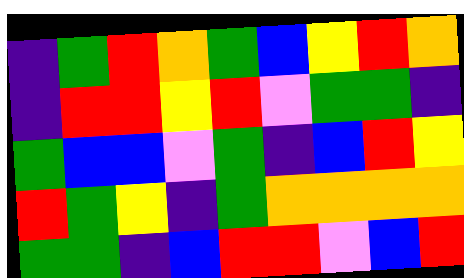[["indigo", "green", "red", "orange", "green", "blue", "yellow", "red", "orange"], ["indigo", "red", "red", "yellow", "red", "violet", "green", "green", "indigo"], ["green", "blue", "blue", "violet", "green", "indigo", "blue", "red", "yellow"], ["red", "green", "yellow", "indigo", "green", "orange", "orange", "orange", "orange"], ["green", "green", "indigo", "blue", "red", "red", "violet", "blue", "red"]]